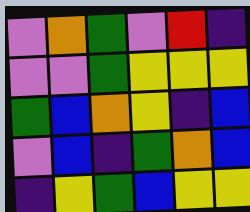[["violet", "orange", "green", "violet", "red", "indigo"], ["violet", "violet", "green", "yellow", "yellow", "yellow"], ["green", "blue", "orange", "yellow", "indigo", "blue"], ["violet", "blue", "indigo", "green", "orange", "blue"], ["indigo", "yellow", "green", "blue", "yellow", "yellow"]]